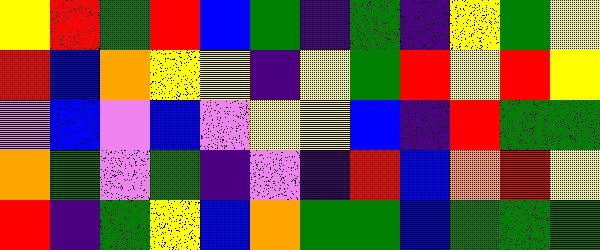[["yellow", "red", "green", "red", "blue", "green", "indigo", "green", "indigo", "yellow", "green", "yellow"], ["red", "blue", "orange", "yellow", "yellow", "indigo", "yellow", "green", "red", "yellow", "red", "yellow"], ["violet", "blue", "violet", "blue", "violet", "yellow", "yellow", "blue", "indigo", "red", "green", "green"], ["orange", "green", "violet", "green", "indigo", "violet", "indigo", "red", "blue", "orange", "red", "yellow"], ["red", "indigo", "green", "yellow", "blue", "orange", "green", "green", "blue", "green", "green", "green"]]